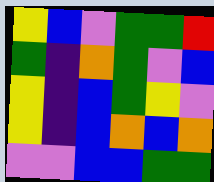[["yellow", "blue", "violet", "green", "green", "red"], ["green", "indigo", "orange", "green", "violet", "blue"], ["yellow", "indigo", "blue", "green", "yellow", "violet"], ["yellow", "indigo", "blue", "orange", "blue", "orange"], ["violet", "violet", "blue", "blue", "green", "green"]]